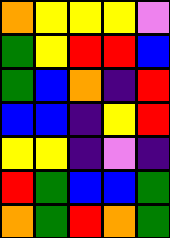[["orange", "yellow", "yellow", "yellow", "violet"], ["green", "yellow", "red", "red", "blue"], ["green", "blue", "orange", "indigo", "red"], ["blue", "blue", "indigo", "yellow", "red"], ["yellow", "yellow", "indigo", "violet", "indigo"], ["red", "green", "blue", "blue", "green"], ["orange", "green", "red", "orange", "green"]]